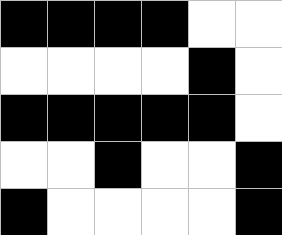[["black", "black", "black", "black", "white", "white"], ["white", "white", "white", "white", "black", "white"], ["black", "black", "black", "black", "black", "white"], ["white", "white", "black", "white", "white", "black"], ["black", "white", "white", "white", "white", "black"]]